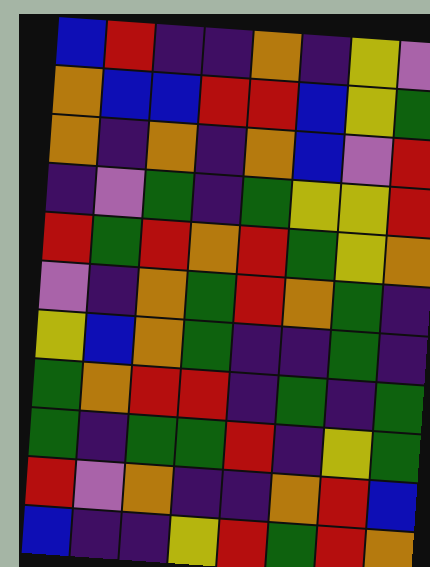[["blue", "red", "indigo", "indigo", "orange", "indigo", "yellow", "violet"], ["orange", "blue", "blue", "red", "red", "blue", "yellow", "green"], ["orange", "indigo", "orange", "indigo", "orange", "blue", "violet", "red"], ["indigo", "violet", "green", "indigo", "green", "yellow", "yellow", "red"], ["red", "green", "red", "orange", "red", "green", "yellow", "orange"], ["violet", "indigo", "orange", "green", "red", "orange", "green", "indigo"], ["yellow", "blue", "orange", "green", "indigo", "indigo", "green", "indigo"], ["green", "orange", "red", "red", "indigo", "green", "indigo", "green"], ["green", "indigo", "green", "green", "red", "indigo", "yellow", "green"], ["red", "violet", "orange", "indigo", "indigo", "orange", "red", "blue"], ["blue", "indigo", "indigo", "yellow", "red", "green", "red", "orange"]]